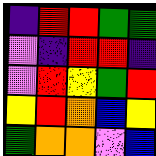[["indigo", "red", "red", "green", "green"], ["violet", "indigo", "red", "red", "indigo"], ["violet", "red", "yellow", "green", "red"], ["yellow", "red", "orange", "blue", "yellow"], ["green", "orange", "orange", "violet", "blue"]]